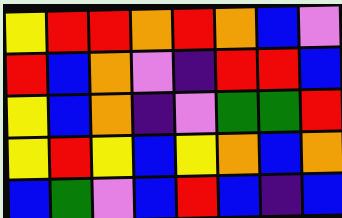[["yellow", "red", "red", "orange", "red", "orange", "blue", "violet"], ["red", "blue", "orange", "violet", "indigo", "red", "red", "blue"], ["yellow", "blue", "orange", "indigo", "violet", "green", "green", "red"], ["yellow", "red", "yellow", "blue", "yellow", "orange", "blue", "orange"], ["blue", "green", "violet", "blue", "red", "blue", "indigo", "blue"]]